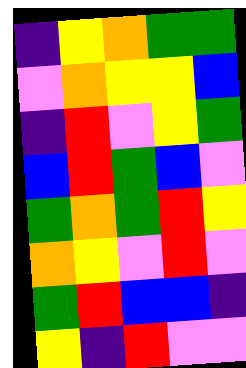[["indigo", "yellow", "orange", "green", "green"], ["violet", "orange", "yellow", "yellow", "blue"], ["indigo", "red", "violet", "yellow", "green"], ["blue", "red", "green", "blue", "violet"], ["green", "orange", "green", "red", "yellow"], ["orange", "yellow", "violet", "red", "violet"], ["green", "red", "blue", "blue", "indigo"], ["yellow", "indigo", "red", "violet", "violet"]]